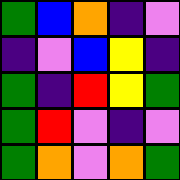[["green", "blue", "orange", "indigo", "violet"], ["indigo", "violet", "blue", "yellow", "indigo"], ["green", "indigo", "red", "yellow", "green"], ["green", "red", "violet", "indigo", "violet"], ["green", "orange", "violet", "orange", "green"]]